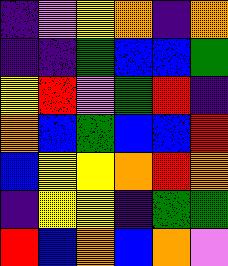[["indigo", "violet", "yellow", "orange", "indigo", "orange"], ["indigo", "indigo", "green", "blue", "blue", "green"], ["yellow", "red", "violet", "green", "red", "indigo"], ["orange", "blue", "green", "blue", "blue", "red"], ["blue", "yellow", "yellow", "orange", "red", "orange"], ["indigo", "yellow", "yellow", "indigo", "green", "green"], ["red", "blue", "orange", "blue", "orange", "violet"]]